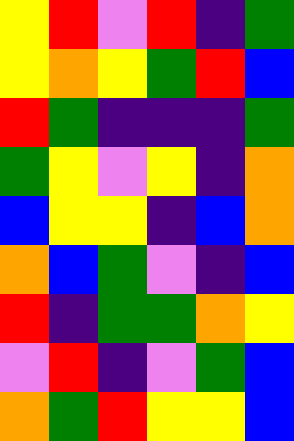[["yellow", "red", "violet", "red", "indigo", "green"], ["yellow", "orange", "yellow", "green", "red", "blue"], ["red", "green", "indigo", "indigo", "indigo", "green"], ["green", "yellow", "violet", "yellow", "indigo", "orange"], ["blue", "yellow", "yellow", "indigo", "blue", "orange"], ["orange", "blue", "green", "violet", "indigo", "blue"], ["red", "indigo", "green", "green", "orange", "yellow"], ["violet", "red", "indigo", "violet", "green", "blue"], ["orange", "green", "red", "yellow", "yellow", "blue"]]